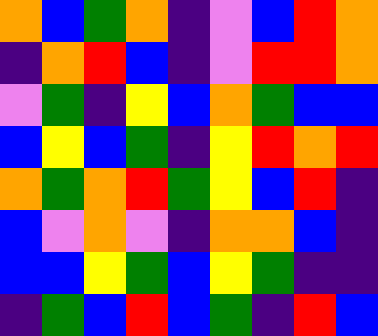[["orange", "blue", "green", "orange", "indigo", "violet", "blue", "red", "orange"], ["indigo", "orange", "red", "blue", "indigo", "violet", "red", "red", "orange"], ["violet", "green", "indigo", "yellow", "blue", "orange", "green", "blue", "blue"], ["blue", "yellow", "blue", "green", "indigo", "yellow", "red", "orange", "red"], ["orange", "green", "orange", "red", "green", "yellow", "blue", "red", "indigo"], ["blue", "violet", "orange", "violet", "indigo", "orange", "orange", "blue", "indigo"], ["blue", "blue", "yellow", "green", "blue", "yellow", "green", "indigo", "indigo"], ["indigo", "green", "blue", "red", "blue", "green", "indigo", "red", "blue"]]